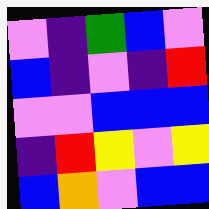[["violet", "indigo", "green", "blue", "violet"], ["blue", "indigo", "violet", "indigo", "red"], ["violet", "violet", "blue", "blue", "blue"], ["indigo", "red", "yellow", "violet", "yellow"], ["blue", "orange", "violet", "blue", "blue"]]